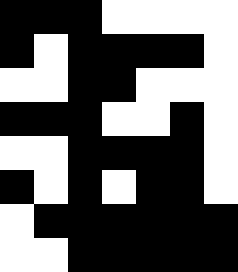[["black", "black", "black", "white", "white", "white", "white"], ["black", "white", "black", "black", "black", "black", "white"], ["white", "white", "black", "black", "white", "white", "white"], ["black", "black", "black", "white", "white", "black", "white"], ["white", "white", "black", "black", "black", "black", "white"], ["black", "white", "black", "white", "black", "black", "white"], ["white", "black", "black", "black", "black", "black", "black"], ["white", "white", "black", "black", "black", "black", "black"]]